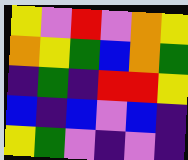[["yellow", "violet", "red", "violet", "orange", "yellow"], ["orange", "yellow", "green", "blue", "orange", "green"], ["indigo", "green", "indigo", "red", "red", "yellow"], ["blue", "indigo", "blue", "violet", "blue", "indigo"], ["yellow", "green", "violet", "indigo", "violet", "indigo"]]